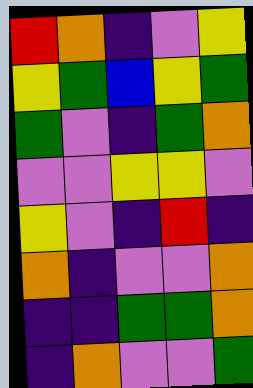[["red", "orange", "indigo", "violet", "yellow"], ["yellow", "green", "blue", "yellow", "green"], ["green", "violet", "indigo", "green", "orange"], ["violet", "violet", "yellow", "yellow", "violet"], ["yellow", "violet", "indigo", "red", "indigo"], ["orange", "indigo", "violet", "violet", "orange"], ["indigo", "indigo", "green", "green", "orange"], ["indigo", "orange", "violet", "violet", "green"]]